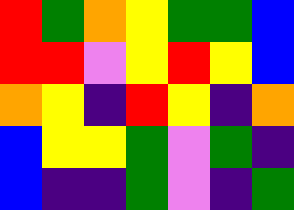[["red", "green", "orange", "yellow", "green", "green", "blue"], ["red", "red", "violet", "yellow", "red", "yellow", "blue"], ["orange", "yellow", "indigo", "red", "yellow", "indigo", "orange"], ["blue", "yellow", "yellow", "green", "violet", "green", "indigo"], ["blue", "indigo", "indigo", "green", "violet", "indigo", "green"]]